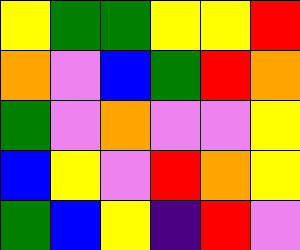[["yellow", "green", "green", "yellow", "yellow", "red"], ["orange", "violet", "blue", "green", "red", "orange"], ["green", "violet", "orange", "violet", "violet", "yellow"], ["blue", "yellow", "violet", "red", "orange", "yellow"], ["green", "blue", "yellow", "indigo", "red", "violet"]]